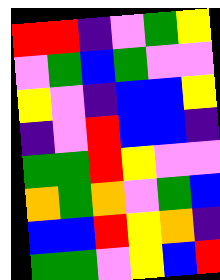[["red", "red", "indigo", "violet", "green", "yellow"], ["violet", "green", "blue", "green", "violet", "violet"], ["yellow", "violet", "indigo", "blue", "blue", "yellow"], ["indigo", "violet", "red", "blue", "blue", "indigo"], ["green", "green", "red", "yellow", "violet", "violet"], ["orange", "green", "orange", "violet", "green", "blue"], ["blue", "blue", "red", "yellow", "orange", "indigo"], ["green", "green", "violet", "yellow", "blue", "red"]]